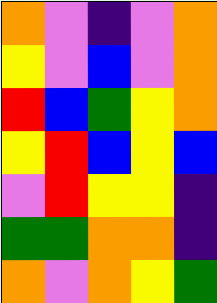[["orange", "violet", "indigo", "violet", "orange"], ["yellow", "violet", "blue", "violet", "orange"], ["red", "blue", "green", "yellow", "orange"], ["yellow", "red", "blue", "yellow", "blue"], ["violet", "red", "yellow", "yellow", "indigo"], ["green", "green", "orange", "orange", "indigo"], ["orange", "violet", "orange", "yellow", "green"]]